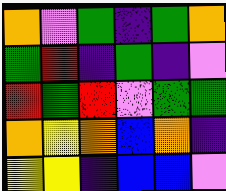[["orange", "violet", "green", "indigo", "green", "orange"], ["green", "red", "indigo", "green", "indigo", "violet"], ["red", "green", "red", "violet", "green", "green"], ["orange", "yellow", "orange", "blue", "orange", "indigo"], ["yellow", "yellow", "indigo", "blue", "blue", "violet"]]